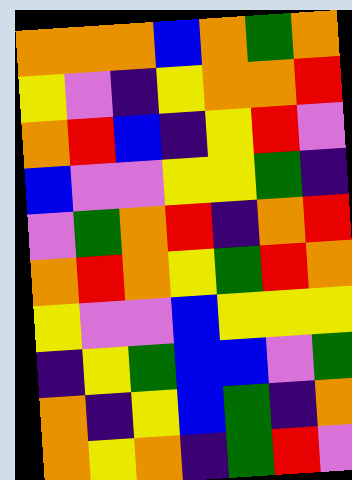[["orange", "orange", "orange", "blue", "orange", "green", "orange"], ["yellow", "violet", "indigo", "yellow", "orange", "orange", "red"], ["orange", "red", "blue", "indigo", "yellow", "red", "violet"], ["blue", "violet", "violet", "yellow", "yellow", "green", "indigo"], ["violet", "green", "orange", "red", "indigo", "orange", "red"], ["orange", "red", "orange", "yellow", "green", "red", "orange"], ["yellow", "violet", "violet", "blue", "yellow", "yellow", "yellow"], ["indigo", "yellow", "green", "blue", "blue", "violet", "green"], ["orange", "indigo", "yellow", "blue", "green", "indigo", "orange"], ["orange", "yellow", "orange", "indigo", "green", "red", "violet"]]